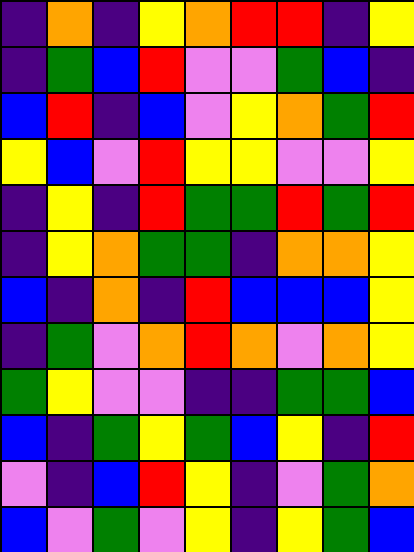[["indigo", "orange", "indigo", "yellow", "orange", "red", "red", "indigo", "yellow"], ["indigo", "green", "blue", "red", "violet", "violet", "green", "blue", "indigo"], ["blue", "red", "indigo", "blue", "violet", "yellow", "orange", "green", "red"], ["yellow", "blue", "violet", "red", "yellow", "yellow", "violet", "violet", "yellow"], ["indigo", "yellow", "indigo", "red", "green", "green", "red", "green", "red"], ["indigo", "yellow", "orange", "green", "green", "indigo", "orange", "orange", "yellow"], ["blue", "indigo", "orange", "indigo", "red", "blue", "blue", "blue", "yellow"], ["indigo", "green", "violet", "orange", "red", "orange", "violet", "orange", "yellow"], ["green", "yellow", "violet", "violet", "indigo", "indigo", "green", "green", "blue"], ["blue", "indigo", "green", "yellow", "green", "blue", "yellow", "indigo", "red"], ["violet", "indigo", "blue", "red", "yellow", "indigo", "violet", "green", "orange"], ["blue", "violet", "green", "violet", "yellow", "indigo", "yellow", "green", "blue"]]